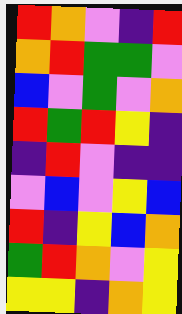[["red", "orange", "violet", "indigo", "red"], ["orange", "red", "green", "green", "violet"], ["blue", "violet", "green", "violet", "orange"], ["red", "green", "red", "yellow", "indigo"], ["indigo", "red", "violet", "indigo", "indigo"], ["violet", "blue", "violet", "yellow", "blue"], ["red", "indigo", "yellow", "blue", "orange"], ["green", "red", "orange", "violet", "yellow"], ["yellow", "yellow", "indigo", "orange", "yellow"]]